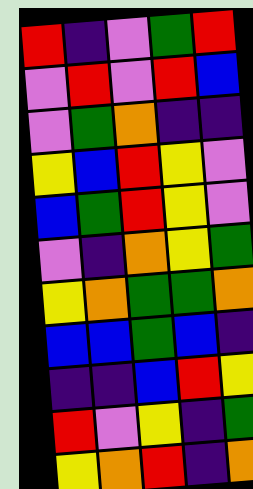[["red", "indigo", "violet", "green", "red"], ["violet", "red", "violet", "red", "blue"], ["violet", "green", "orange", "indigo", "indigo"], ["yellow", "blue", "red", "yellow", "violet"], ["blue", "green", "red", "yellow", "violet"], ["violet", "indigo", "orange", "yellow", "green"], ["yellow", "orange", "green", "green", "orange"], ["blue", "blue", "green", "blue", "indigo"], ["indigo", "indigo", "blue", "red", "yellow"], ["red", "violet", "yellow", "indigo", "green"], ["yellow", "orange", "red", "indigo", "orange"]]